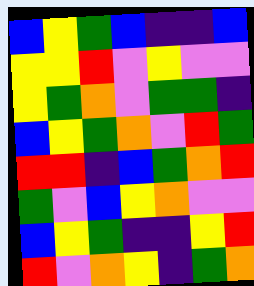[["blue", "yellow", "green", "blue", "indigo", "indigo", "blue"], ["yellow", "yellow", "red", "violet", "yellow", "violet", "violet"], ["yellow", "green", "orange", "violet", "green", "green", "indigo"], ["blue", "yellow", "green", "orange", "violet", "red", "green"], ["red", "red", "indigo", "blue", "green", "orange", "red"], ["green", "violet", "blue", "yellow", "orange", "violet", "violet"], ["blue", "yellow", "green", "indigo", "indigo", "yellow", "red"], ["red", "violet", "orange", "yellow", "indigo", "green", "orange"]]